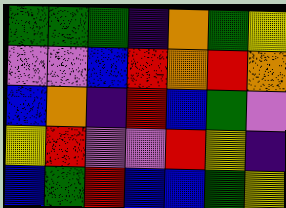[["green", "green", "green", "indigo", "orange", "green", "yellow"], ["violet", "violet", "blue", "red", "orange", "red", "orange"], ["blue", "orange", "indigo", "red", "blue", "green", "violet"], ["yellow", "red", "violet", "violet", "red", "yellow", "indigo"], ["blue", "green", "red", "blue", "blue", "green", "yellow"]]